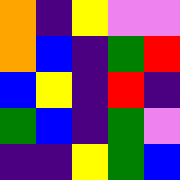[["orange", "indigo", "yellow", "violet", "violet"], ["orange", "blue", "indigo", "green", "red"], ["blue", "yellow", "indigo", "red", "indigo"], ["green", "blue", "indigo", "green", "violet"], ["indigo", "indigo", "yellow", "green", "blue"]]